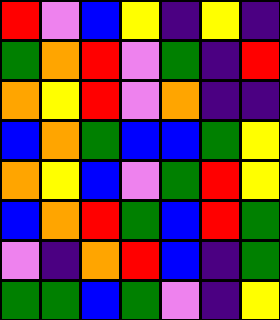[["red", "violet", "blue", "yellow", "indigo", "yellow", "indigo"], ["green", "orange", "red", "violet", "green", "indigo", "red"], ["orange", "yellow", "red", "violet", "orange", "indigo", "indigo"], ["blue", "orange", "green", "blue", "blue", "green", "yellow"], ["orange", "yellow", "blue", "violet", "green", "red", "yellow"], ["blue", "orange", "red", "green", "blue", "red", "green"], ["violet", "indigo", "orange", "red", "blue", "indigo", "green"], ["green", "green", "blue", "green", "violet", "indigo", "yellow"]]